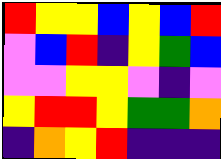[["red", "yellow", "yellow", "blue", "yellow", "blue", "red"], ["violet", "blue", "red", "indigo", "yellow", "green", "blue"], ["violet", "violet", "yellow", "yellow", "violet", "indigo", "violet"], ["yellow", "red", "red", "yellow", "green", "green", "orange"], ["indigo", "orange", "yellow", "red", "indigo", "indigo", "indigo"]]